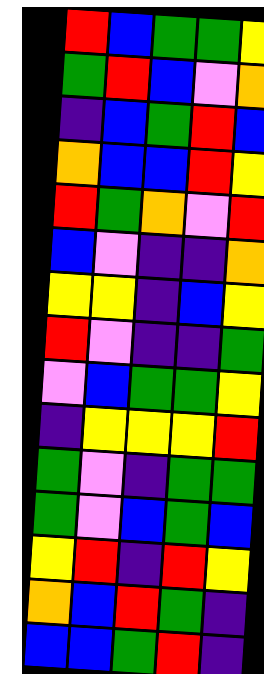[["red", "blue", "green", "green", "yellow"], ["green", "red", "blue", "violet", "orange"], ["indigo", "blue", "green", "red", "blue"], ["orange", "blue", "blue", "red", "yellow"], ["red", "green", "orange", "violet", "red"], ["blue", "violet", "indigo", "indigo", "orange"], ["yellow", "yellow", "indigo", "blue", "yellow"], ["red", "violet", "indigo", "indigo", "green"], ["violet", "blue", "green", "green", "yellow"], ["indigo", "yellow", "yellow", "yellow", "red"], ["green", "violet", "indigo", "green", "green"], ["green", "violet", "blue", "green", "blue"], ["yellow", "red", "indigo", "red", "yellow"], ["orange", "blue", "red", "green", "indigo"], ["blue", "blue", "green", "red", "indigo"]]